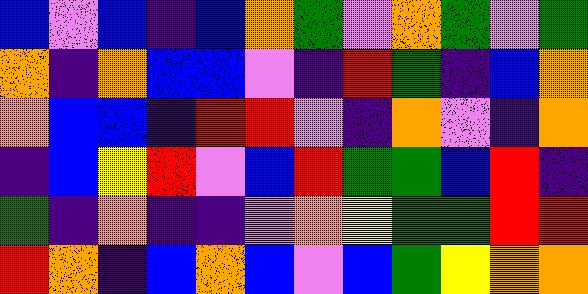[["blue", "violet", "blue", "indigo", "blue", "orange", "green", "violet", "orange", "green", "violet", "green"], ["orange", "indigo", "orange", "blue", "blue", "violet", "indigo", "red", "green", "indigo", "blue", "orange"], ["orange", "blue", "blue", "indigo", "red", "red", "violet", "indigo", "orange", "violet", "indigo", "orange"], ["indigo", "blue", "yellow", "red", "violet", "blue", "red", "green", "green", "blue", "red", "indigo"], ["green", "indigo", "orange", "indigo", "indigo", "violet", "orange", "yellow", "green", "green", "red", "red"], ["red", "orange", "indigo", "blue", "orange", "blue", "violet", "blue", "green", "yellow", "orange", "orange"]]